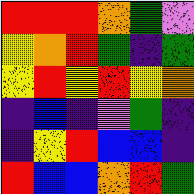[["red", "red", "red", "orange", "green", "violet"], ["yellow", "orange", "red", "green", "indigo", "green"], ["yellow", "red", "yellow", "red", "yellow", "orange"], ["indigo", "blue", "indigo", "violet", "green", "indigo"], ["indigo", "yellow", "red", "blue", "blue", "indigo"], ["red", "blue", "blue", "orange", "red", "green"]]